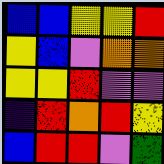[["blue", "blue", "yellow", "yellow", "red"], ["yellow", "blue", "violet", "orange", "orange"], ["yellow", "yellow", "red", "violet", "violet"], ["indigo", "red", "orange", "red", "yellow"], ["blue", "red", "red", "violet", "green"]]